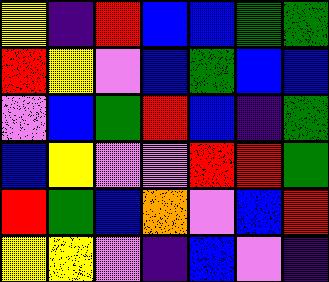[["yellow", "indigo", "red", "blue", "blue", "green", "green"], ["red", "yellow", "violet", "blue", "green", "blue", "blue"], ["violet", "blue", "green", "red", "blue", "indigo", "green"], ["blue", "yellow", "violet", "violet", "red", "red", "green"], ["red", "green", "blue", "orange", "violet", "blue", "red"], ["yellow", "yellow", "violet", "indigo", "blue", "violet", "indigo"]]